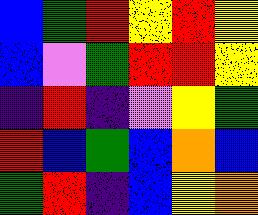[["blue", "green", "red", "yellow", "red", "yellow"], ["blue", "violet", "green", "red", "red", "yellow"], ["indigo", "red", "indigo", "violet", "yellow", "green"], ["red", "blue", "green", "blue", "orange", "blue"], ["green", "red", "indigo", "blue", "yellow", "orange"]]